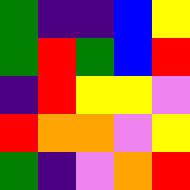[["green", "indigo", "indigo", "blue", "yellow"], ["green", "red", "green", "blue", "red"], ["indigo", "red", "yellow", "yellow", "violet"], ["red", "orange", "orange", "violet", "yellow"], ["green", "indigo", "violet", "orange", "red"]]